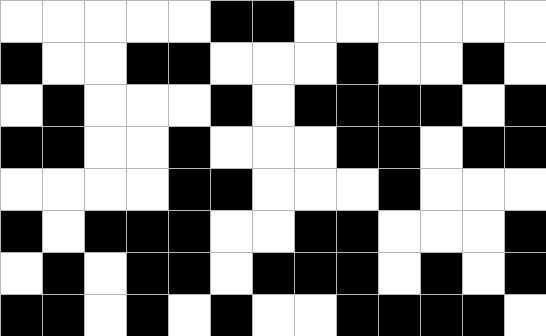[["white", "white", "white", "white", "white", "black", "black", "white", "white", "white", "white", "white", "white"], ["black", "white", "white", "black", "black", "white", "white", "white", "black", "white", "white", "black", "white"], ["white", "black", "white", "white", "white", "black", "white", "black", "black", "black", "black", "white", "black"], ["black", "black", "white", "white", "black", "white", "white", "white", "black", "black", "white", "black", "black"], ["white", "white", "white", "white", "black", "black", "white", "white", "white", "black", "white", "white", "white"], ["black", "white", "black", "black", "black", "white", "white", "black", "black", "white", "white", "white", "black"], ["white", "black", "white", "black", "black", "white", "black", "black", "black", "white", "black", "white", "black"], ["black", "black", "white", "black", "white", "black", "white", "white", "black", "black", "black", "black", "white"]]